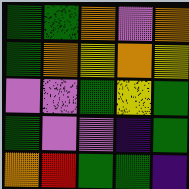[["green", "green", "orange", "violet", "orange"], ["green", "orange", "yellow", "orange", "yellow"], ["violet", "violet", "green", "yellow", "green"], ["green", "violet", "violet", "indigo", "green"], ["orange", "red", "green", "green", "indigo"]]